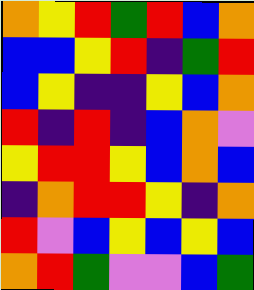[["orange", "yellow", "red", "green", "red", "blue", "orange"], ["blue", "blue", "yellow", "red", "indigo", "green", "red"], ["blue", "yellow", "indigo", "indigo", "yellow", "blue", "orange"], ["red", "indigo", "red", "indigo", "blue", "orange", "violet"], ["yellow", "red", "red", "yellow", "blue", "orange", "blue"], ["indigo", "orange", "red", "red", "yellow", "indigo", "orange"], ["red", "violet", "blue", "yellow", "blue", "yellow", "blue"], ["orange", "red", "green", "violet", "violet", "blue", "green"]]